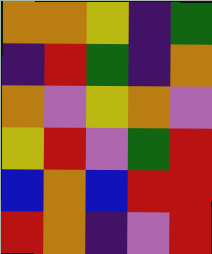[["orange", "orange", "yellow", "indigo", "green"], ["indigo", "red", "green", "indigo", "orange"], ["orange", "violet", "yellow", "orange", "violet"], ["yellow", "red", "violet", "green", "red"], ["blue", "orange", "blue", "red", "red"], ["red", "orange", "indigo", "violet", "red"]]